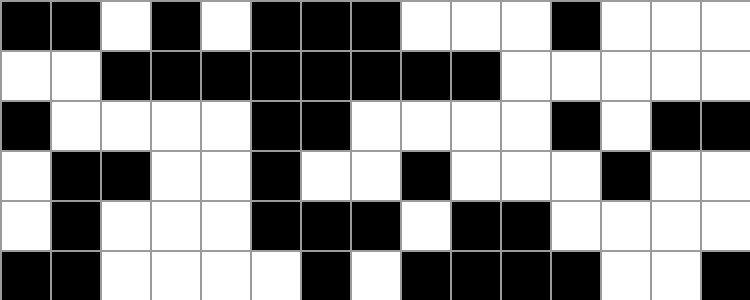[["black", "black", "white", "black", "white", "black", "black", "black", "white", "white", "white", "black", "white", "white", "white"], ["white", "white", "black", "black", "black", "black", "black", "black", "black", "black", "white", "white", "white", "white", "white"], ["black", "white", "white", "white", "white", "black", "black", "white", "white", "white", "white", "black", "white", "black", "black"], ["white", "black", "black", "white", "white", "black", "white", "white", "black", "white", "white", "white", "black", "white", "white"], ["white", "black", "white", "white", "white", "black", "black", "black", "white", "black", "black", "white", "white", "white", "white"], ["black", "black", "white", "white", "white", "white", "black", "white", "black", "black", "black", "black", "white", "white", "black"]]